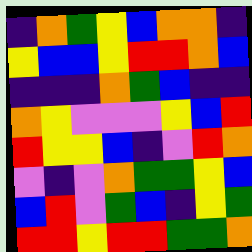[["indigo", "orange", "green", "yellow", "blue", "orange", "orange", "indigo"], ["yellow", "blue", "blue", "yellow", "red", "red", "orange", "blue"], ["indigo", "indigo", "indigo", "orange", "green", "blue", "indigo", "indigo"], ["orange", "yellow", "violet", "violet", "violet", "yellow", "blue", "red"], ["red", "yellow", "yellow", "blue", "indigo", "violet", "red", "orange"], ["violet", "indigo", "violet", "orange", "green", "green", "yellow", "blue"], ["blue", "red", "violet", "green", "blue", "indigo", "yellow", "green"], ["red", "red", "yellow", "red", "red", "green", "green", "orange"]]